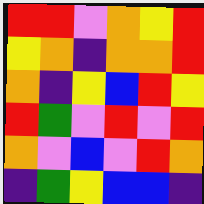[["red", "red", "violet", "orange", "yellow", "red"], ["yellow", "orange", "indigo", "orange", "orange", "red"], ["orange", "indigo", "yellow", "blue", "red", "yellow"], ["red", "green", "violet", "red", "violet", "red"], ["orange", "violet", "blue", "violet", "red", "orange"], ["indigo", "green", "yellow", "blue", "blue", "indigo"]]